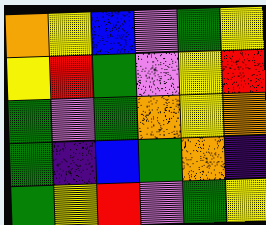[["orange", "yellow", "blue", "violet", "green", "yellow"], ["yellow", "red", "green", "violet", "yellow", "red"], ["green", "violet", "green", "orange", "yellow", "orange"], ["green", "indigo", "blue", "green", "orange", "indigo"], ["green", "yellow", "red", "violet", "green", "yellow"]]